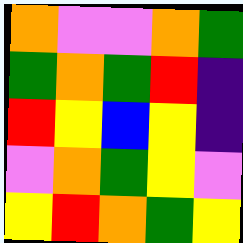[["orange", "violet", "violet", "orange", "green"], ["green", "orange", "green", "red", "indigo"], ["red", "yellow", "blue", "yellow", "indigo"], ["violet", "orange", "green", "yellow", "violet"], ["yellow", "red", "orange", "green", "yellow"]]